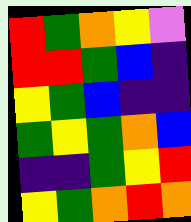[["red", "green", "orange", "yellow", "violet"], ["red", "red", "green", "blue", "indigo"], ["yellow", "green", "blue", "indigo", "indigo"], ["green", "yellow", "green", "orange", "blue"], ["indigo", "indigo", "green", "yellow", "red"], ["yellow", "green", "orange", "red", "orange"]]